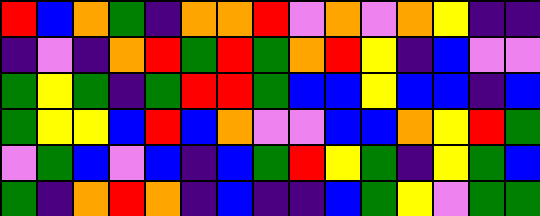[["red", "blue", "orange", "green", "indigo", "orange", "orange", "red", "violet", "orange", "violet", "orange", "yellow", "indigo", "indigo"], ["indigo", "violet", "indigo", "orange", "red", "green", "red", "green", "orange", "red", "yellow", "indigo", "blue", "violet", "violet"], ["green", "yellow", "green", "indigo", "green", "red", "red", "green", "blue", "blue", "yellow", "blue", "blue", "indigo", "blue"], ["green", "yellow", "yellow", "blue", "red", "blue", "orange", "violet", "violet", "blue", "blue", "orange", "yellow", "red", "green"], ["violet", "green", "blue", "violet", "blue", "indigo", "blue", "green", "red", "yellow", "green", "indigo", "yellow", "green", "blue"], ["green", "indigo", "orange", "red", "orange", "indigo", "blue", "indigo", "indigo", "blue", "green", "yellow", "violet", "green", "green"]]